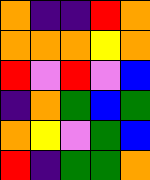[["orange", "indigo", "indigo", "red", "orange"], ["orange", "orange", "orange", "yellow", "orange"], ["red", "violet", "red", "violet", "blue"], ["indigo", "orange", "green", "blue", "green"], ["orange", "yellow", "violet", "green", "blue"], ["red", "indigo", "green", "green", "orange"]]